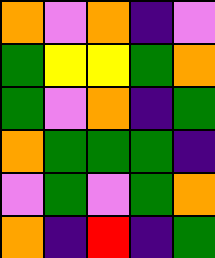[["orange", "violet", "orange", "indigo", "violet"], ["green", "yellow", "yellow", "green", "orange"], ["green", "violet", "orange", "indigo", "green"], ["orange", "green", "green", "green", "indigo"], ["violet", "green", "violet", "green", "orange"], ["orange", "indigo", "red", "indigo", "green"]]